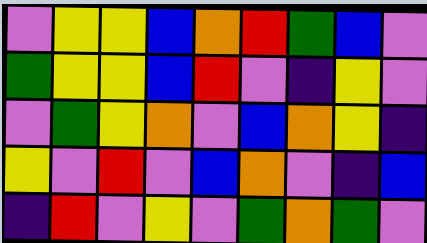[["violet", "yellow", "yellow", "blue", "orange", "red", "green", "blue", "violet"], ["green", "yellow", "yellow", "blue", "red", "violet", "indigo", "yellow", "violet"], ["violet", "green", "yellow", "orange", "violet", "blue", "orange", "yellow", "indigo"], ["yellow", "violet", "red", "violet", "blue", "orange", "violet", "indigo", "blue"], ["indigo", "red", "violet", "yellow", "violet", "green", "orange", "green", "violet"]]